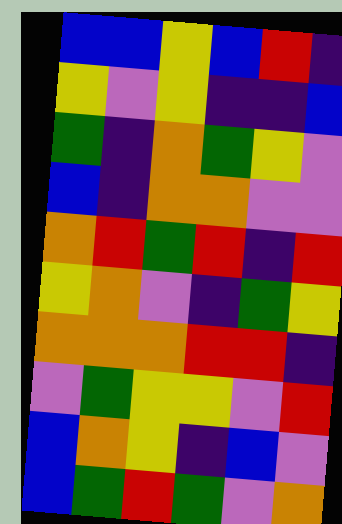[["blue", "blue", "yellow", "blue", "red", "indigo"], ["yellow", "violet", "yellow", "indigo", "indigo", "blue"], ["green", "indigo", "orange", "green", "yellow", "violet"], ["blue", "indigo", "orange", "orange", "violet", "violet"], ["orange", "red", "green", "red", "indigo", "red"], ["yellow", "orange", "violet", "indigo", "green", "yellow"], ["orange", "orange", "orange", "red", "red", "indigo"], ["violet", "green", "yellow", "yellow", "violet", "red"], ["blue", "orange", "yellow", "indigo", "blue", "violet"], ["blue", "green", "red", "green", "violet", "orange"]]